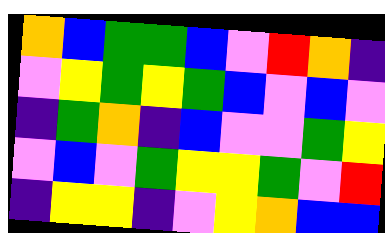[["orange", "blue", "green", "green", "blue", "violet", "red", "orange", "indigo"], ["violet", "yellow", "green", "yellow", "green", "blue", "violet", "blue", "violet"], ["indigo", "green", "orange", "indigo", "blue", "violet", "violet", "green", "yellow"], ["violet", "blue", "violet", "green", "yellow", "yellow", "green", "violet", "red"], ["indigo", "yellow", "yellow", "indigo", "violet", "yellow", "orange", "blue", "blue"]]